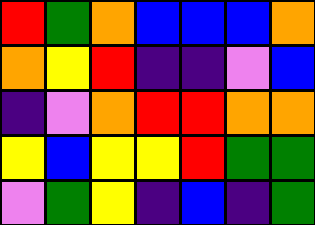[["red", "green", "orange", "blue", "blue", "blue", "orange"], ["orange", "yellow", "red", "indigo", "indigo", "violet", "blue"], ["indigo", "violet", "orange", "red", "red", "orange", "orange"], ["yellow", "blue", "yellow", "yellow", "red", "green", "green"], ["violet", "green", "yellow", "indigo", "blue", "indigo", "green"]]